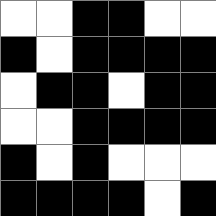[["white", "white", "black", "black", "white", "white"], ["black", "white", "black", "black", "black", "black"], ["white", "black", "black", "white", "black", "black"], ["white", "white", "black", "black", "black", "black"], ["black", "white", "black", "white", "white", "white"], ["black", "black", "black", "black", "white", "black"]]